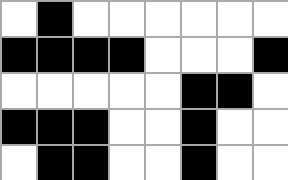[["white", "black", "white", "white", "white", "white", "white", "white"], ["black", "black", "black", "black", "white", "white", "white", "black"], ["white", "white", "white", "white", "white", "black", "black", "white"], ["black", "black", "black", "white", "white", "black", "white", "white"], ["white", "black", "black", "white", "white", "black", "white", "white"]]